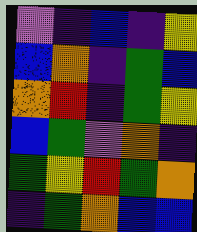[["violet", "indigo", "blue", "indigo", "yellow"], ["blue", "orange", "indigo", "green", "blue"], ["orange", "red", "indigo", "green", "yellow"], ["blue", "green", "violet", "orange", "indigo"], ["green", "yellow", "red", "green", "orange"], ["indigo", "green", "orange", "blue", "blue"]]